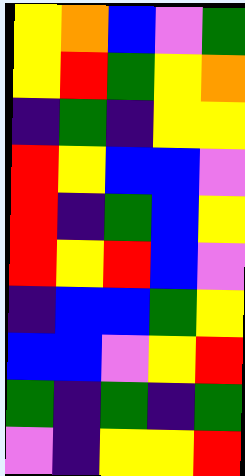[["yellow", "orange", "blue", "violet", "green"], ["yellow", "red", "green", "yellow", "orange"], ["indigo", "green", "indigo", "yellow", "yellow"], ["red", "yellow", "blue", "blue", "violet"], ["red", "indigo", "green", "blue", "yellow"], ["red", "yellow", "red", "blue", "violet"], ["indigo", "blue", "blue", "green", "yellow"], ["blue", "blue", "violet", "yellow", "red"], ["green", "indigo", "green", "indigo", "green"], ["violet", "indigo", "yellow", "yellow", "red"]]